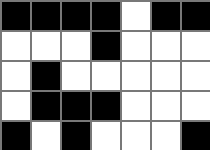[["black", "black", "black", "black", "white", "black", "black"], ["white", "white", "white", "black", "white", "white", "white"], ["white", "black", "white", "white", "white", "white", "white"], ["white", "black", "black", "black", "white", "white", "white"], ["black", "white", "black", "white", "white", "white", "black"]]